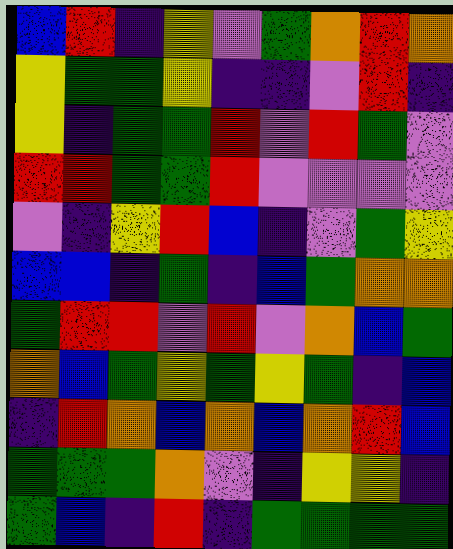[["blue", "red", "indigo", "yellow", "violet", "green", "orange", "red", "orange"], ["yellow", "green", "green", "yellow", "indigo", "indigo", "violet", "red", "indigo"], ["yellow", "indigo", "green", "green", "red", "violet", "red", "green", "violet"], ["red", "red", "green", "green", "red", "violet", "violet", "violet", "violet"], ["violet", "indigo", "yellow", "red", "blue", "indigo", "violet", "green", "yellow"], ["blue", "blue", "indigo", "green", "indigo", "blue", "green", "orange", "orange"], ["green", "red", "red", "violet", "red", "violet", "orange", "blue", "green"], ["orange", "blue", "green", "yellow", "green", "yellow", "green", "indigo", "blue"], ["indigo", "red", "orange", "blue", "orange", "blue", "orange", "red", "blue"], ["green", "green", "green", "orange", "violet", "indigo", "yellow", "yellow", "indigo"], ["green", "blue", "indigo", "red", "indigo", "green", "green", "green", "green"]]